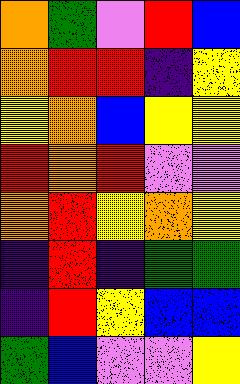[["orange", "green", "violet", "red", "blue"], ["orange", "red", "red", "indigo", "yellow"], ["yellow", "orange", "blue", "yellow", "yellow"], ["red", "orange", "red", "violet", "violet"], ["orange", "red", "yellow", "orange", "yellow"], ["indigo", "red", "indigo", "green", "green"], ["indigo", "red", "yellow", "blue", "blue"], ["green", "blue", "violet", "violet", "yellow"]]